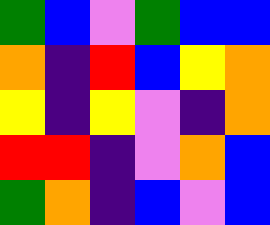[["green", "blue", "violet", "green", "blue", "blue"], ["orange", "indigo", "red", "blue", "yellow", "orange"], ["yellow", "indigo", "yellow", "violet", "indigo", "orange"], ["red", "red", "indigo", "violet", "orange", "blue"], ["green", "orange", "indigo", "blue", "violet", "blue"]]